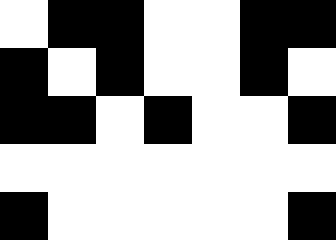[["white", "black", "black", "white", "white", "black", "black"], ["black", "white", "black", "white", "white", "black", "white"], ["black", "black", "white", "black", "white", "white", "black"], ["white", "white", "white", "white", "white", "white", "white"], ["black", "white", "white", "white", "white", "white", "black"]]